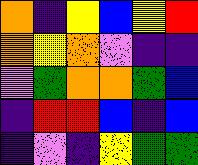[["orange", "indigo", "yellow", "blue", "yellow", "red"], ["orange", "yellow", "orange", "violet", "indigo", "indigo"], ["violet", "green", "orange", "orange", "green", "blue"], ["indigo", "red", "red", "blue", "indigo", "blue"], ["indigo", "violet", "indigo", "yellow", "green", "green"]]